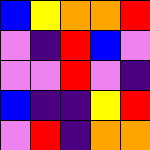[["blue", "yellow", "orange", "orange", "red"], ["violet", "indigo", "red", "blue", "violet"], ["violet", "violet", "red", "violet", "indigo"], ["blue", "indigo", "indigo", "yellow", "red"], ["violet", "red", "indigo", "orange", "orange"]]